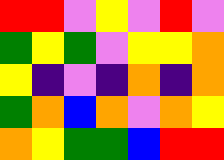[["red", "red", "violet", "yellow", "violet", "red", "violet"], ["green", "yellow", "green", "violet", "yellow", "yellow", "orange"], ["yellow", "indigo", "violet", "indigo", "orange", "indigo", "orange"], ["green", "orange", "blue", "orange", "violet", "orange", "yellow"], ["orange", "yellow", "green", "green", "blue", "red", "red"]]